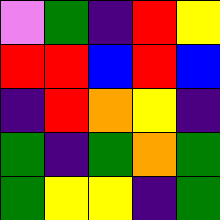[["violet", "green", "indigo", "red", "yellow"], ["red", "red", "blue", "red", "blue"], ["indigo", "red", "orange", "yellow", "indigo"], ["green", "indigo", "green", "orange", "green"], ["green", "yellow", "yellow", "indigo", "green"]]